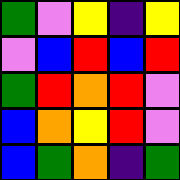[["green", "violet", "yellow", "indigo", "yellow"], ["violet", "blue", "red", "blue", "red"], ["green", "red", "orange", "red", "violet"], ["blue", "orange", "yellow", "red", "violet"], ["blue", "green", "orange", "indigo", "green"]]